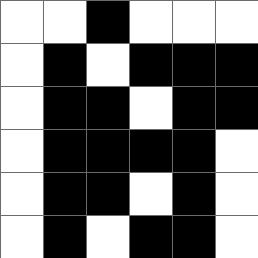[["white", "white", "black", "white", "white", "white"], ["white", "black", "white", "black", "black", "black"], ["white", "black", "black", "white", "black", "black"], ["white", "black", "black", "black", "black", "white"], ["white", "black", "black", "white", "black", "white"], ["white", "black", "white", "black", "black", "white"]]